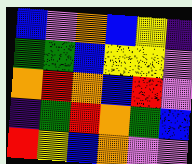[["blue", "violet", "orange", "blue", "yellow", "indigo"], ["green", "green", "blue", "yellow", "yellow", "violet"], ["orange", "red", "orange", "blue", "red", "violet"], ["indigo", "green", "red", "orange", "green", "blue"], ["red", "yellow", "blue", "orange", "violet", "violet"]]